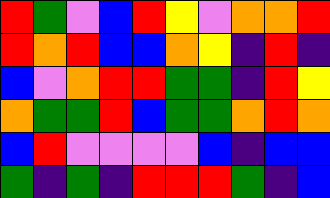[["red", "green", "violet", "blue", "red", "yellow", "violet", "orange", "orange", "red"], ["red", "orange", "red", "blue", "blue", "orange", "yellow", "indigo", "red", "indigo"], ["blue", "violet", "orange", "red", "red", "green", "green", "indigo", "red", "yellow"], ["orange", "green", "green", "red", "blue", "green", "green", "orange", "red", "orange"], ["blue", "red", "violet", "violet", "violet", "violet", "blue", "indigo", "blue", "blue"], ["green", "indigo", "green", "indigo", "red", "red", "red", "green", "indigo", "blue"]]